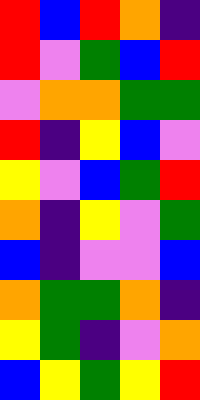[["red", "blue", "red", "orange", "indigo"], ["red", "violet", "green", "blue", "red"], ["violet", "orange", "orange", "green", "green"], ["red", "indigo", "yellow", "blue", "violet"], ["yellow", "violet", "blue", "green", "red"], ["orange", "indigo", "yellow", "violet", "green"], ["blue", "indigo", "violet", "violet", "blue"], ["orange", "green", "green", "orange", "indigo"], ["yellow", "green", "indigo", "violet", "orange"], ["blue", "yellow", "green", "yellow", "red"]]